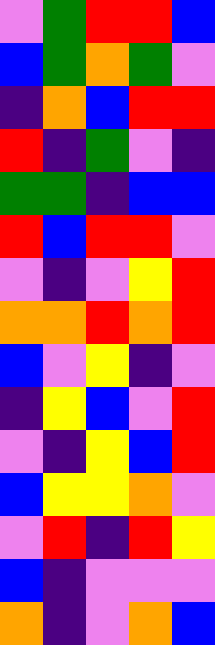[["violet", "green", "red", "red", "blue"], ["blue", "green", "orange", "green", "violet"], ["indigo", "orange", "blue", "red", "red"], ["red", "indigo", "green", "violet", "indigo"], ["green", "green", "indigo", "blue", "blue"], ["red", "blue", "red", "red", "violet"], ["violet", "indigo", "violet", "yellow", "red"], ["orange", "orange", "red", "orange", "red"], ["blue", "violet", "yellow", "indigo", "violet"], ["indigo", "yellow", "blue", "violet", "red"], ["violet", "indigo", "yellow", "blue", "red"], ["blue", "yellow", "yellow", "orange", "violet"], ["violet", "red", "indigo", "red", "yellow"], ["blue", "indigo", "violet", "violet", "violet"], ["orange", "indigo", "violet", "orange", "blue"]]